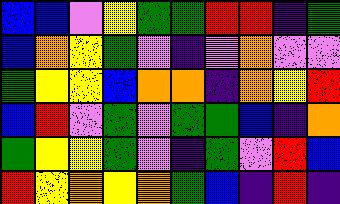[["blue", "blue", "violet", "yellow", "green", "green", "red", "red", "indigo", "green"], ["blue", "orange", "yellow", "green", "violet", "indigo", "violet", "orange", "violet", "violet"], ["green", "yellow", "yellow", "blue", "orange", "orange", "indigo", "orange", "yellow", "red"], ["blue", "red", "violet", "green", "violet", "green", "green", "blue", "indigo", "orange"], ["green", "yellow", "yellow", "green", "violet", "indigo", "green", "violet", "red", "blue"], ["red", "yellow", "orange", "yellow", "orange", "green", "blue", "indigo", "red", "indigo"]]